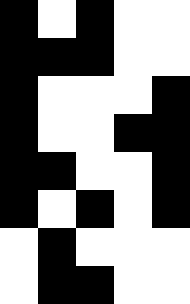[["black", "white", "black", "white", "white"], ["black", "black", "black", "white", "white"], ["black", "white", "white", "white", "black"], ["black", "white", "white", "black", "black"], ["black", "black", "white", "white", "black"], ["black", "white", "black", "white", "black"], ["white", "black", "white", "white", "white"], ["white", "black", "black", "white", "white"]]